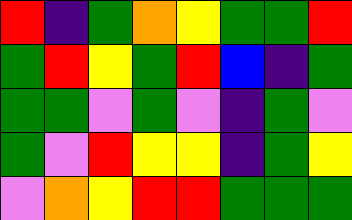[["red", "indigo", "green", "orange", "yellow", "green", "green", "red"], ["green", "red", "yellow", "green", "red", "blue", "indigo", "green"], ["green", "green", "violet", "green", "violet", "indigo", "green", "violet"], ["green", "violet", "red", "yellow", "yellow", "indigo", "green", "yellow"], ["violet", "orange", "yellow", "red", "red", "green", "green", "green"]]